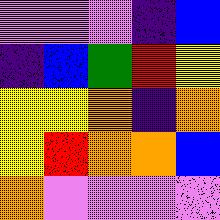[["violet", "violet", "violet", "indigo", "blue"], ["indigo", "blue", "green", "red", "yellow"], ["yellow", "yellow", "orange", "indigo", "orange"], ["yellow", "red", "orange", "orange", "blue"], ["orange", "violet", "violet", "violet", "violet"]]